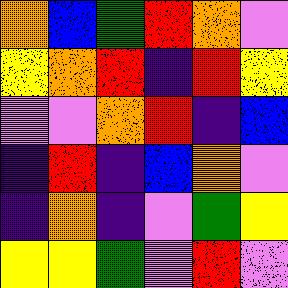[["orange", "blue", "green", "red", "orange", "violet"], ["yellow", "orange", "red", "indigo", "red", "yellow"], ["violet", "violet", "orange", "red", "indigo", "blue"], ["indigo", "red", "indigo", "blue", "orange", "violet"], ["indigo", "orange", "indigo", "violet", "green", "yellow"], ["yellow", "yellow", "green", "violet", "red", "violet"]]